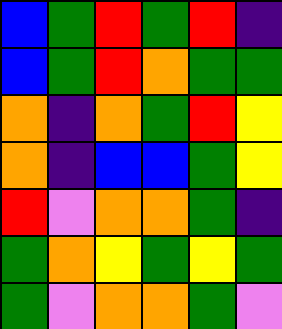[["blue", "green", "red", "green", "red", "indigo"], ["blue", "green", "red", "orange", "green", "green"], ["orange", "indigo", "orange", "green", "red", "yellow"], ["orange", "indigo", "blue", "blue", "green", "yellow"], ["red", "violet", "orange", "orange", "green", "indigo"], ["green", "orange", "yellow", "green", "yellow", "green"], ["green", "violet", "orange", "orange", "green", "violet"]]